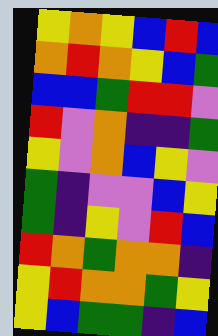[["yellow", "orange", "yellow", "blue", "red", "blue"], ["orange", "red", "orange", "yellow", "blue", "green"], ["blue", "blue", "green", "red", "red", "violet"], ["red", "violet", "orange", "indigo", "indigo", "green"], ["yellow", "violet", "orange", "blue", "yellow", "violet"], ["green", "indigo", "violet", "violet", "blue", "yellow"], ["green", "indigo", "yellow", "violet", "red", "blue"], ["red", "orange", "green", "orange", "orange", "indigo"], ["yellow", "red", "orange", "orange", "green", "yellow"], ["yellow", "blue", "green", "green", "indigo", "blue"]]